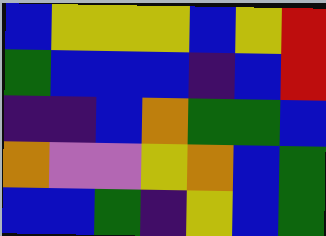[["blue", "yellow", "yellow", "yellow", "blue", "yellow", "red"], ["green", "blue", "blue", "blue", "indigo", "blue", "red"], ["indigo", "indigo", "blue", "orange", "green", "green", "blue"], ["orange", "violet", "violet", "yellow", "orange", "blue", "green"], ["blue", "blue", "green", "indigo", "yellow", "blue", "green"]]